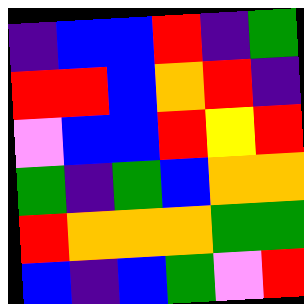[["indigo", "blue", "blue", "red", "indigo", "green"], ["red", "red", "blue", "orange", "red", "indigo"], ["violet", "blue", "blue", "red", "yellow", "red"], ["green", "indigo", "green", "blue", "orange", "orange"], ["red", "orange", "orange", "orange", "green", "green"], ["blue", "indigo", "blue", "green", "violet", "red"]]